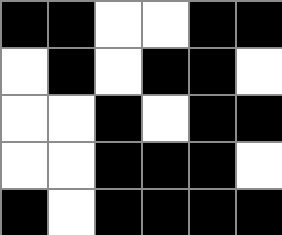[["black", "black", "white", "white", "black", "black"], ["white", "black", "white", "black", "black", "white"], ["white", "white", "black", "white", "black", "black"], ["white", "white", "black", "black", "black", "white"], ["black", "white", "black", "black", "black", "black"]]